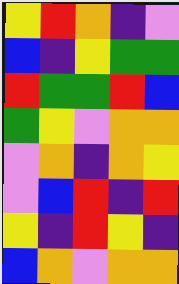[["yellow", "red", "orange", "indigo", "violet"], ["blue", "indigo", "yellow", "green", "green"], ["red", "green", "green", "red", "blue"], ["green", "yellow", "violet", "orange", "orange"], ["violet", "orange", "indigo", "orange", "yellow"], ["violet", "blue", "red", "indigo", "red"], ["yellow", "indigo", "red", "yellow", "indigo"], ["blue", "orange", "violet", "orange", "orange"]]